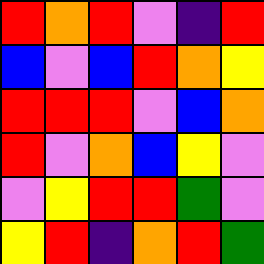[["red", "orange", "red", "violet", "indigo", "red"], ["blue", "violet", "blue", "red", "orange", "yellow"], ["red", "red", "red", "violet", "blue", "orange"], ["red", "violet", "orange", "blue", "yellow", "violet"], ["violet", "yellow", "red", "red", "green", "violet"], ["yellow", "red", "indigo", "orange", "red", "green"]]